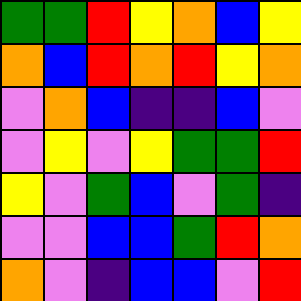[["green", "green", "red", "yellow", "orange", "blue", "yellow"], ["orange", "blue", "red", "orange", "red", "yellow", "orange"], ["violet", "orange", "blue", "indigo", "indigo", "blue", "violet"], ["violet", "yellow", "violet", "yellow", "green", "green", "red"], ["yellow", "violet", "green", "blue", "violet", "green", "indigo"], ["violet", "violet", "blue", "blue", "green", "red", "orange"], ["orange", "violet", "indigo", "blue", "blue", "violet", "red"]]